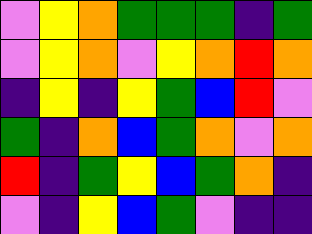[["violet", "yellow", "orange", "green", "green", "green", "indigo", "green"], ["violet", "yellow", "orange", "violet", "yellow", "orange", "red", "orange"], ["indigo", "yellow", "indigo", "yellow", "green", "blue", "red", "violet"], ["green", "indigo", "orange", "blue", "green", "orange", "violet", "orange"], ["red", "indigo", "green", "yellow", "blue", "green", "orange", "indigo"], ["violet", "indigo", "yellow", "blue", "green", "violet", "indigo", "indigo"]]